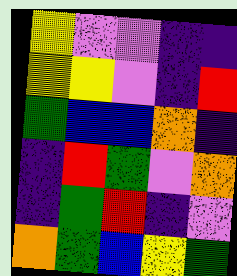[["yellow", "violet", "violet", "indigo", "indigo"], ["yellow", "yellow", "violet", "indigo", "red"], ["green", "blue", "blue", "orange", "indigo"], ["indigo", "red", "green", "violet", "orange"], ["indigo", "green", "red", "indigo", "violet"], ["orange", "green", "blue", "yellow", "green"]]